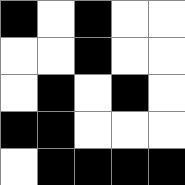[["black", "white", "black", "white", "white"], ["white", "white", "black", "white", "white"], ["white", "black", "white", "black", "white"], ["black", "black", "white", "white", "white"], ["white", "black", "black", "black", "black"]]